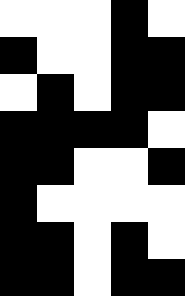[["white", "white", "white", "black", "white"], ["black", "white", "white", "black", "black"], ["white", "black", "white", "black", "black"], ["black", "black", "black", "black", "white"], ["black", "black", "white", "white", "black"], ["black", "white", "white", "white", "white"], ["black", "black", "white", "black", "white"], ["black", "black", "white", "black", "black"]]